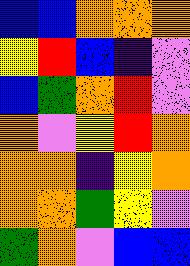[["blue", "blue", "orange", "orange", "orange"], ["yellow", "red", "blue", "indigo", "violet"], ["blue", "green", "orange", "red", "violet"], ["orange", "violet", "yellow", "red", "orange"], ["orange", "orange", "indigo", "yellow", "orange"], ["orange", "orange", "green", "yellow", "violet"], ["green", "orange", "violet", "blue", "blue"]]